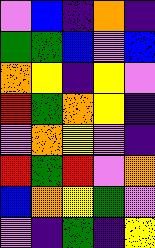[["violet", "blue", "indigo", "orange", "indigo"], ["green", "green", "blue", "violet", "blue"], ["orange", "yellow", "indigo", "yellow", "violet"], ["red", "green", "orange", "yellow", "indigo"], ["violet", "orange", "yellow", "violet", "indigo"], ["red", "green", "red", "violet", "orange"], ["blue", "orange", "yellow", "green", "violet"], ["violet", "indigo", "green", "indigo", "yellow"]]